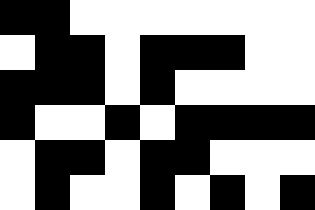[["black", "black", "white", "white", "white", "white", "white", "white", "white"], ["white", "black", "black", "white", "black", "black", "black", "white", "white"], ["black", "black", "black", "white", "black", "white", "white", "white", "white"], ["black", "white", "white", "black", "white", "black", "black", "black", "black"], ["white", "black", "black", "white", "black", "black", "white", "white", "white"], ["white", "black", "white", "white", "black", "white", "black", "white", "black"]]